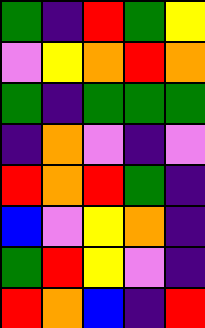[["green", "indigo", "red", "green", "yellow"], ["violet", "yellow", "orange", "red", "orange"], ["green", "indigo", "green", "green", "green"], ["indigo", "orange", "violet", "indigo", "violet"], ["red", "orange", "red", "green", "indigo"], ["blue", "violet", "yellow", "orange", "indigo"], ["green", "red", "yellow", "violet", "indigo"], ["red", "orange", "blue", "indigo", "red"]]